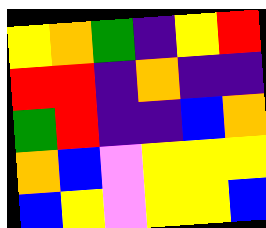[["yellow", "orange", "green", "indigo", "yellow", "red"], ["red", "red", "indigo", "orange", "indigo", "indigo"], ["green", "red", "indigo", "indigo", "blue", "orange"], ["orange", "blue", "violet", "yellow", "yellow", "yellow"], ["blue", "yellow", "violet", "yellow", "yellow", "blue"]]